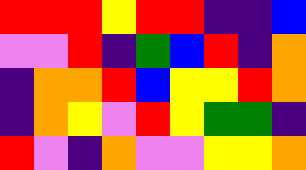[["red", "red", "red", "yellow", "red", "red", "indigo", "indigo", "blue"], ["violet", "violet", "red", "indigo", "green", "blue", "red", "indigo", "orange"], ["indigo", "orange", "orange", "red", "blue", "yellow", "yellow", "red", "orange"], ["indigo", "orange", "yellow", "violet", "red", "yellow", "green", "green", "indigo"], ["red", "violet", "indigo", "orange", "violet", "violet", "yellow", "yellow", "orange"]]